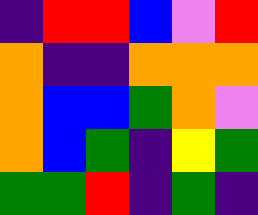[["indigo", "red", "red", "blue", "violet", "red"], ["orange", "indigo", "indigo", "orange", "orange", "orange"], ["orange", "blue", "blue", "green", "orange", "violet"], ["orange", "blue", "green", "indigo", "yellow", "green"], ["green", "green", "red", "indigo", "green", "indigo"]]